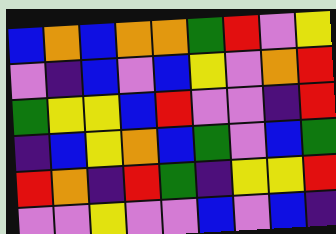[["blue", "orange", "blue", "orange", "orange", "green", "red", "violet", "yellow"], ["violet", "indigo", "blue", "violet", "blue", "yellow", "violet", "orange", "red"], ["green", "yellow", "yellow", "blue", "red", "violet", "violet", "indigo", "red"], ["indigo", "blue", "yellow", "orange", "blue", "green", "violet", "blue", "green"], ["red", "orange", "indigo", "red", "green", "indigo", "yellow", "yellow", "red"], ["violet", "violet", "yellow", "violet", "violet", "blue", "violet", "blue", "indigo"]]